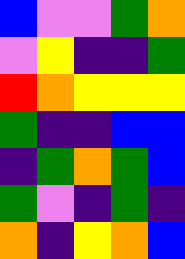[["blue", "violet", "violet", "green", "orange"], ["violet", "yellow", "indigo", "indigo", "green"], ["red", "orange", "yellow", "yellow", "yellow"], ["green", "indigo", "indigo", "blue", "blue"], ["indigo", "green", "orange", "green", "blue"], ["green", "violet", "indigo", "green", "indigo"], ["orange", "indigo", "yellow", "orange", "blue"]]